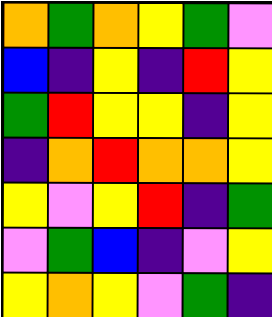[["orange", "green", "orange", "yellow", "green", "violet"], ["blue", "indigo", "yellow", "indigo", "red", "yellow"], ["green", "red", "yellow", "yellow", "indigo", "yellow"], ["indigo", "orange", "red", "orange", "orange", "yellow"], ["yellow", "violet", "yellow", "red", "indigo", "green"], ["violet", "green", "blue", "indigo", "violet", "yellow"], ["yellow", "orange", "yellow", "violet", "green", "indigo"]]